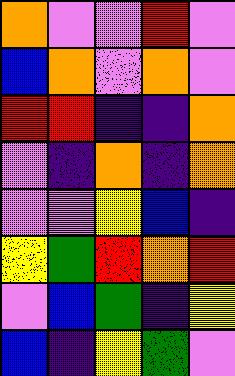[["orange", "violet", "violet", "red", "violet"], ["blue", "orange", "violet", "orange", "violet"], ["red", "red", "indigo", "indigo", "orange"], ["violet", "indigo", "orange", "indigo", "orange"], ["violet", "violet", "yellow", "blue", "indigo"], ["yellow", "green", "red", "orange", "red"], ["violet", "blue", "green", "indigo", "yellow"], ["blue", "indigo", "yellow", "green", "violet"]]